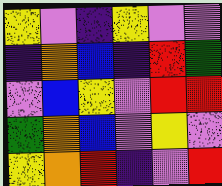[["yellow", "violet", "indigo", "yellow", "violet", "violet"], ["indigo", "orange", "blue", "indigo", "red", "green"], ["violet", "blue", "yellow", "violet", "red", "red"], ["green", "orange", "blue", "violet", "yellow", "violet"], ["yellow", "orange", "red", "indigo", "violet", "red"]]